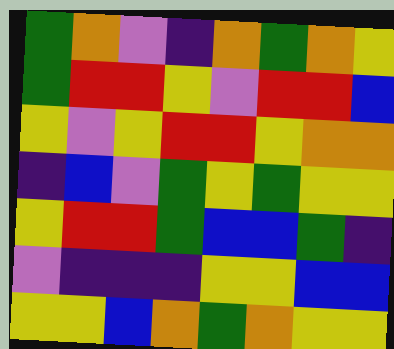[["green", "orange", "violet", "indigo", "orange", "green", "orange", "yellow"], ["green", "red", "red", "yellow", "violet", "red", "red", "blue"], ["yellow", "violet", "yellow", "red", "red", "yellow", "orange", "orange"], ["indigo", "blue", "violet", "green", "yellow", "green", "yellow", "yellow"], ["yellow", "red", "red", "green", "blue", "blue", "green", "indigo"], ["violet", "indigo", "indigo", "indigo", "yellow", "yellow", "blue", "blue"], ["yellow", "yellow", "blue", "orange", "green", "orange", "yellow", "yellow"]]